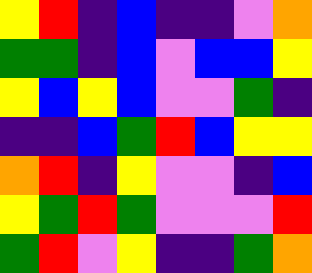[["yellow", "red", "indigo", "blue", "indigo", "indigo", "violet", "orange"], ["green", "green", "indigo", "blue", "violet", "blue", "blue", "yellow"], ["yellow", "blue", "yellow", "blue", "violet", "violet", "green", "indigo"], ["indigo", "indigo", "blue", "green", "red", "blue", "yellow", "yellow"], ["orange", "red", "indigo", "yellow", "violet", "violet", "indigo", "blue"], ["yellow", "green", "red", "green", "violet", "violet", "violet", "red"], ["green", "red", "violet", "yellow", "indigo", "indigo", "green", "orange"]]